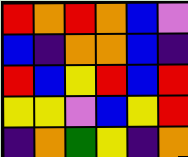[["red", "orange", "red", "orange", "blue", "violet"], ["blue", "indigo", "orange", "orange", "blue", "indigo"], ["red", "blue", "yellow", "red", "blue", "red"], ["yellow", "yellow", "violet", "blue", "yellow", "red"], ["indigo", "orange", "green", "yellow", "indigo", "orange"]]